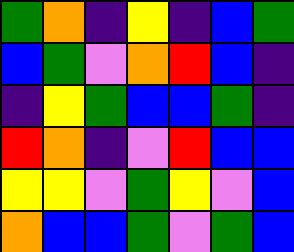[["green", "orange", "indigo", "yellow", "indigo", "blue", "green"], ["blue", "green", "violet", "orange", "red", "blue", "indigo"], ["indigo", "yellow", "green", "blue", "blue", "green", "indigo"], ["red", "orange", "indigo", "violet", "red", "blue", "blue"], ["yellow", "yellow", "violet", "green", "yellow", "violet", "blue"], ["orange", "blue", "blue", "green", "violet", "green", "blue"]]